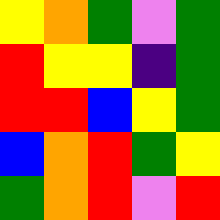[["yellow", "orange", "green", "violet", "green"], ["red", "yellow", "yellow", "indigo", "green"], ["red", "red", "blue", "yellow", "green"], ["blue", "orange", "red", "green", "yellow"], ["green", "orange", "red", "violet", "red"]]